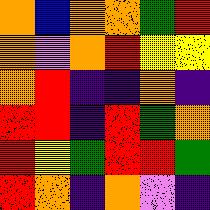[["orange", "blue", "orange", "orange", "green", "red"], ["orange", "violet", "orange", "red", "yellow", "yellow"], ["orange", "red", "indigo", "indigo", "orange", "indigo"], ["red", "red", "indigo", "red", "green", "orange"], ["red", "yellow", "green", "red", "red", "green"], ["red", "orange", "indigo", "orange", "violet", "indigo"]]